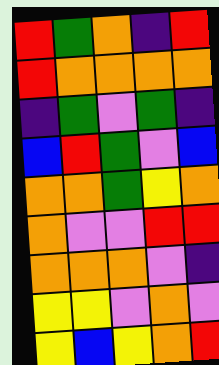[["red", "green", "orange", "indigo", "red"], ["red", "orange", "orange", "orange", "orange"], ["indigo", "green", "violet", "green", "indigo"], ["blue", "red", "green", "violet", "blue"], ["orange", "orange", "green", "yellow", "orange"], ["orange", "violet", "violet", "red", "red"], ["orange", "orange", "orange", "violet", "indigo"], ["yellow", "yellow", "violet", "orange", "violet"], ["yellow", "blue", "yellow", "orange", "red"]]